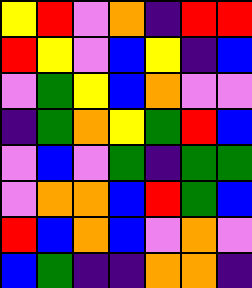[["yellow", "red", "violet", "orange", "indigo", "red", "red"], ["red", "yellow", "violet", "blue", "yellow", "indigo", "blue"], ["violet", "green", "yellow", "blue", "orange", "violet", "violet"], ["indigo", "green", "orange", "yellow", "green", "red", "blue"], ["violet", "blue", "violet", "green", "indigo", "green", "green"], ["violet", "orange", "orange", "blue", "red", "green", "blue"], ["red", "blue", "orange", "blue", "violet", "orange", "violet"], ["blue", "green", "indigo", "indigo", "orange", "orange", "indigo"]]